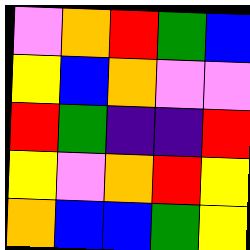[["violet", "orange", "red", "green", "blue"], ["yellow", "blue", "orange", "violet", "violet"], ["red", "green", "indigo", "indigo", "red"], ["yellow", "violet", "orange", "red", "yellow"], ["orange", "blue", "blue", "green", "yellow"]]